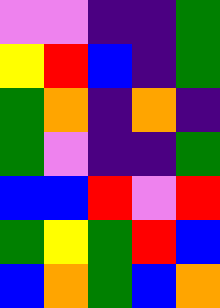[["violet", "violet", "indigo", "indigo", "green"], ["yellow", "red", "blue", "indigo", "green"], ["green", "orange", "indigo", "orange", "indigo"], ["green", "violet", "indigo", "indigo", "green"], ["blue", "blue", "red", "violet", "red"], ["green", "yellow", "green", "red", "blue"], ["blue", "orange", "green", "blue", "orange"]]